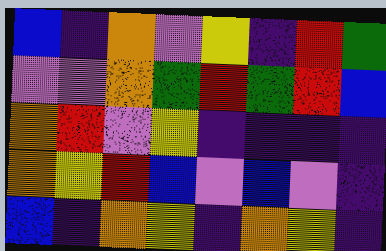[["blue", "indigo", "orange", "violet", "yellow", "indigo", "red", "green"], ["violet", "violet", "orange", "green", "red", "green", "red", "blue"], ["orange", "red", "violet", "yellow", "indigo", "indigo", "indigo", "indigo"], ["orange", "yellow", "red", "blue", "violet", "blue", "violet", "indigo"], ["blue", "indigo", "orange", "yellow", "indigo", "orange", "yellow", "indigo"]]